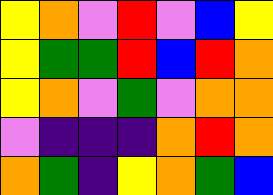[["yellow", "orange", "violet", "red", "violet", "blue", "yellow"], ["yellow", "green", "green", "red", "blue", "red", "orange"], ["yellow", "orange", "violet", "green", "violet", "orange", "orange"], ["violet", "indigo", "indigo", "indigo", "orange", "red", "orange"], ["orange", "green", "indigo", "yellow", "orange", "green", "blue"]]